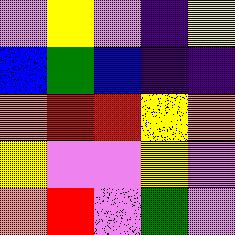[["violet", "yellow", "violet", "indigo", "yellow"], ["blue", "green", "blue", "indigo", "indigo"], ["orange", "red", "red", "yellow", "orange"], ["yellow", "violet", "violet", "yellow", "violet"], ["orange", "red", "violet", "green", "violet"]]